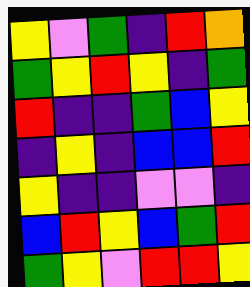[["yellow", "violet", "green", "indigo", "red", "orange"], ["green", "yellow", "red", "yellow", "indigo", "green"], ["red", "indigo", "indigo", "green", "blue", "yellow"], ["indigo", "yellow", "indigo", "blue", "blue", "red"], ["yellow", "indigo", "indigo", "violet", "violet", "indigo"], ["blue", "red", "yellow", "blue", "green", "red"], ["green", "yellow", "violet", "red", "red", "yellow"]]